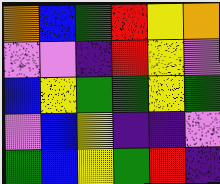[["orange", "blue", "green", "red", "yellow", "orange"], ["violet", "violet", "indigo", "red", "yellow", "violet"], ["blue", "yellow", "green", "green", "yellow", "green"], ["violet", "blue", "yellow", "indigo", "indigo", "violet"], ["green", "blue", "yellow", "green", "red", "indigo"]]